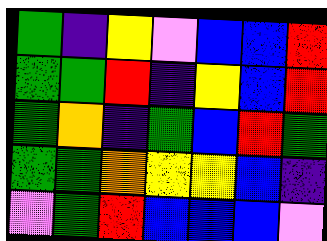[["green", "indigo", "yellow", "violet", "blue", "blue", "red"], ["green", "green", "red", "indigo", "yellow", "blue", "red"], ["green", "orange", "indigo", "green", "blue", "red", "green"], ["green", "green", "orange", "yellow", "yellow", "blue", "indigo"], ["violet", "green", "red", "blue", "blue", "blue", "violet"]]